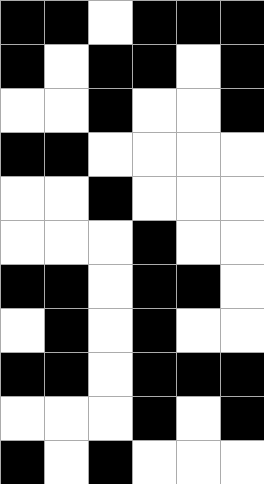[["black", "black", "white", "black", "black", "black"], ["black", "white", "black", "black", "white", "black"], ["white", "white", "black", "white", "white", "black"], ["black", "black", "white", "white", "white", "white"], ["white", "white", "black", "white", "white", "white"], ["white", "white", "white", "black", "white", "white"], ["black", "black", "white", "black", "black", "white"], ["white", "black", "white", "black", "white", "white"], ["black", "black", "white", "black", "black", "black"], ["white", "white", "white", "black", "white", "black"], ["black", "white", "black", "white", "white", "white"]]